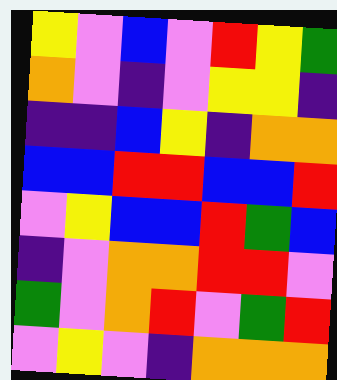[["yellow", "violet", "blue", "violet", "red", "yellow", "green"], ["orange", "violet", "indigo", "violet", "yellow", "yellow", "indigo"], ["indigo", "indigo", "blue", "yellow", "indigo", "orange", "orange"], ["blue", "blue", "red", "red", "blue", "blue", "red"], ["violet", "yellow", "blue", "blue", "red", "green", "blue"], ["indigo", "violet", "orange", "orange", "red", "red", "violet"], ["green", "violet", "orange", "red", "violet", "green", "red"], ["violet", "yellow", "violet", "indigo", "orange", "orange", "orange"]]